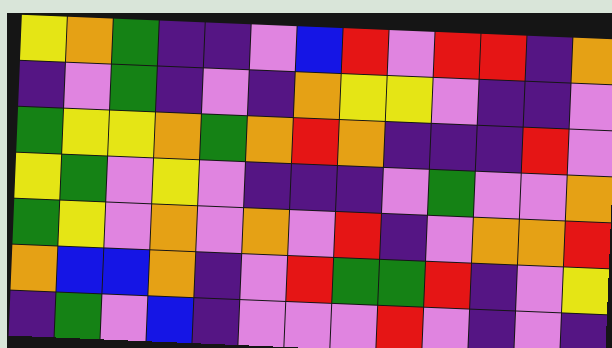[["yellow", "orange", "green", "indigo", "indigo", "violet", "blue", "red", "violet", "red", "red", "indigo", "orange"], ["indigo", "violet", "green", "indigo", "violet", "indigo", "orange", "yellow", "yellow", "violet", "indigo", "indigo", "violet"], ["green", "yellow", "yellow", "orange", "green", "orange", "red", "orange", "indigo", "indigo", "indigo", "red", "violet"], ["yellow", "green", "violet", "yellow", "violet", "indigo", "indigo", "indigo", "violet", "green", "violet", "violet", "orange"], ["green", "yellow", "violet", "orange", "violet", "orange", "violet", "red", "indigo", "violet", "orange", "orange", "red"], ["orange", "blue", "blue", "orange", "indigo", "violet", "red", "green", "green", "red", "indigo", "violet", "yellow"], ["indigo", "green", "violet", "blue", "indigo", "violet", "violet", "violet", "red", "violet", "indigo", "violet", "indigo"]]